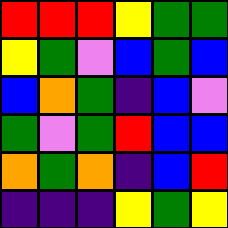[["red", "red", "red", "yellow", "green", "green"], ["yellow", "green", "violet", "blue", "green", "blue"], ["blue", "orange", "green", "indigo", "blue", "violet"], ["green", "violet", "green", "red", "blue", "blue"], ["orange", "green", "orange", "indigo", "blue", "red"], ["indigo", "indigo", "indigo", "yellow", "green", "yellow"]]